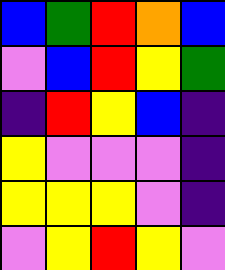[["blue", "green", "red", "orange", "blue"], ["violet", "blue", "red", "yellow", "green"], ["indigo", "red", "yellow", "blue", "indigo"], ["yellow", "violet", "violet", "violet", "indigo"], ["yellow", "yellow", "yellow", "violet", "indigo"], ["violet", "yellow", "red", "yellow", "violet"]]